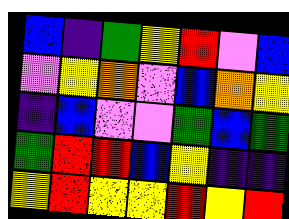[["blue", "indigo", "green", "yellow", "red", "violet", "blue"], ["violet", "yellow", "orange", "violet", "blue", "orange", "yellow"], ["indigo", "blue", "violet", "violet", "green", "blue", "green"], ["green", "red", "red", "blue", "yellow", "indigo", "indigo"], ["yellow", "red", "yellow", "yellow", "red", "yellow", "red"]]